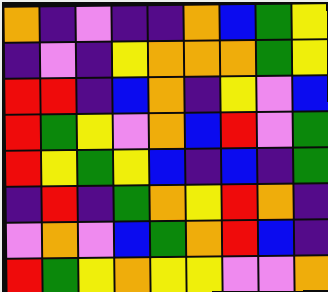[["orange", "indigo", "violet", "indigo", "indigo", "orange", "blue", "green", "yellow"], ["indigo", "violet", "indigo", "yellow", "orange", "orange", "orange", "green", "yellow"], ["red", "red", "indigo", "blue", "orange", "indigo", "yellow", "violet", "blue"], ["red", "green", "yellow", "violet", "orange", "blue", "red", "violet", "green"], ["red", "yellow", "green", "yellow", "blue", "indigo", "blue", "indigo", "green"], ["indigo", "red", "indigo", "green", "orange", "yellow", "red", "orange", "indigo"], ["violet", "orange", "violet", "blue", "green", "orange", "red", "blue", "indigo"], ["red", "green", "yellow", "orange", "yellow", "yellow", "violet", "violet", "orange"]]